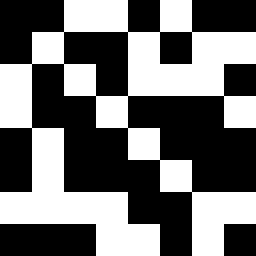[["black", "black", "white", "white", "black", "white", "black", "black"], ["black", "white", "black", "black", "white", "black", "white", "white"], ["white", "black", "white", "black", "white", "white", "white", "black"], ["white", "black", "black", "white", "black", "black", "black", "white"], ["black", "white", "black", "black", "white", "black", "black", "black"], ["black", "white", "black", "black", "black", "white", "black", "black"], ["white", "white", "white", "white", "black", "black", "white", "white"], ["black", "black", "black", "white", "white", "black", "white", "black"]]